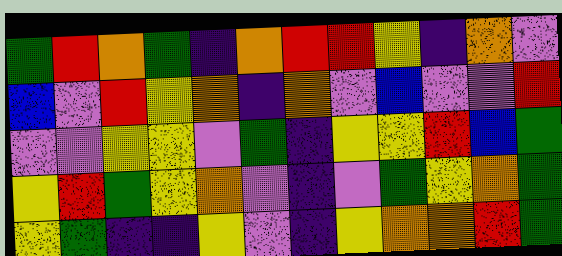[["green", "red", "orange", "green", "indigo", "orange", "red", "red", "yellow", "indigo", "orange", "violet"], ["blue", "violet", "red", "yellow", "orange", "indigo", "orange", "violet", "blue", "violet", "violet", "red"], ["violet", "violet", "yellow", "yellow", "violet", "green", "indigo", "yellow", "yellow", "red", "blue", "green"], ["yellow", "red", "green", "yellow", "orange", "violet", "indigo", "violet", "green", "yellow", "orange", "green"], ["yellow", "green", "indigo", "indigo", "yellow", "violet", "indigo", "yellow", "orange", "orange", "red", "green"]]